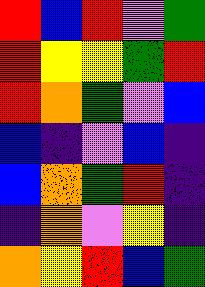[["red", "blue", "red", "violet", "green"], ["red", "yellow", "yellow", "green", "red"], ["red", "orange", "green", "violet", "blue"], ["blue", "indigo", "violet", "blue", "indigo"], ["blue", "orange", "green", "red", "indigo"], ["indigo", "orange", "violet", "yellow", "indigo"], ["orange", "yellow", "red", "blue", "green"]]